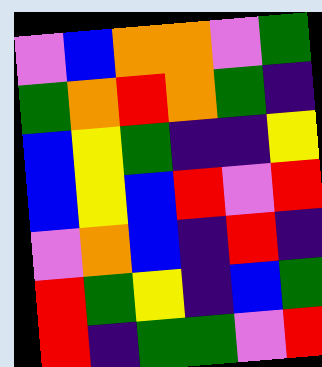[["violet", "blue", "orange", "orange", "violet", "green"], ["green", "orange", "red", "orange", "green", "indigo"], ["blue", "yellow", "green", "indigo", "indigo", "yellow"], ["blue", "yellow", "blue", "red", "violet", "red"], ["violet", "orange", "blue", "indigo", "red", "indigo"], ["red", "green", "yellow", "indigo", "blue", "green"], ["red", "indigo", "green", "green", "violet", "red"]]